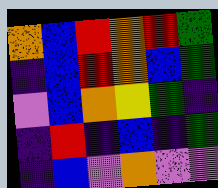[["orange", "blue", "red", "orange", "red", "green"], ["indigo", "blue", "red", "orange", "blue", "green"], ["violet", "blue", "orange", "yellow", "green", "indigo"], ["indigo", "red", "indigo", "blue", "indigo", "green"], ["indigo", "blue", "violet", "orange", "violet", "violet"]]